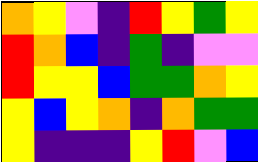[["orange", "yellow", "violet", "indigo", "red", "yellow", "green", "yellow"], ["red", "orange", "blue", "indigo", "green", "indigo", "violet", "violet"], ["red", "yellow", "yellow", "blue", "green", "green", "orange", "yellow"], ["yellow", "blue", "yellow", "orange", "indigo", "orange", "green", "green"], ["yellow", "indigo", "indigo", "indigo", "yellow", "red", "violet", "blue"]]